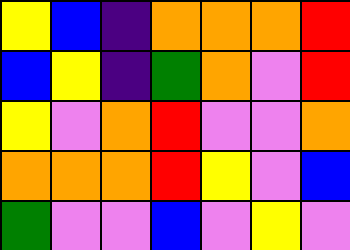[["yellow", "blue", "indigo", "orange", "orange", "orange", "red"], ["blue", "yellow", "indigo", "green", "orange", "violet", "red"], ["yellow", "violet", "orange", "red", "violet", "violet", "orange"], ["orange", "orange", "orange", "red", "yellow", "violet", "blue"], ["green", "violet", "violet", "blue", "violet", "yellow", "violet"]]